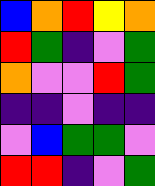[["blue", "orange", "red", "yellow", "orange"], ["red", "green", "indigo", "violet", "green"], ["orange", "violet", "violet", "red", "green"], ["indigo", "indigo", "violet", "indigo", "indigo"], ["violet", "blue", "green", "green", "violet"], ["red", "red", "indigo", "violet", "green"]]